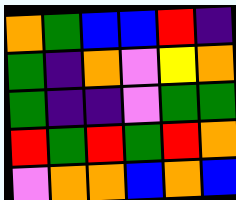[["orange", "green", "blue", "blue", "red", "indigo"], ["green", "indigo", "orange", "violet", "yellow", "orange"], ["green", "indigo", "indigo", "violet", "green", "green"], ["red", "green", "red", "green", "red", "orange"], ["violet", "orange", "orange", "blue", "orange", "blue"]]